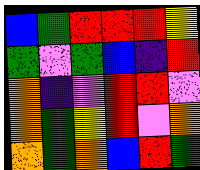[["blue", "green", "red", "red", "red", "yellow"], ["green", "violet", "green", "blue", "indigo", "red"], ["orange", "indigo", "violet", "red", "red", "violet"], ["orange", "green", "yellow", "red", "violet", "orange"], ["orange", "green", "orange", "blue", "red", "green"]]